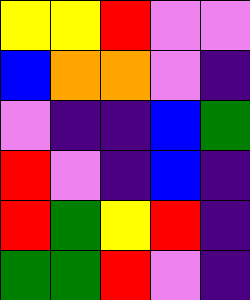[["yellow", "yellow", "red", "violet", "violet"], ["blue", "orange", "orange", "violet", "indigo"], ["violet", "indigo", "indigo", "blue", "green"], ["red", "violet", "indigo", "blue", "indigo"], ["red", "green", "yellow", "red", "indigo"], ["green", "green", "red", "violet", "indigo"]]